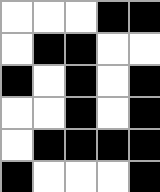[["white", "white", "white", "black", "black"], ["white", "black", "black", "white", "white"], ["black", "white", "black", "white", "black"], ["white", "white", "black", "white", "black"], ["white", "black", "black", "black", "black"], ["black", "white", "white", "white", "black"]]